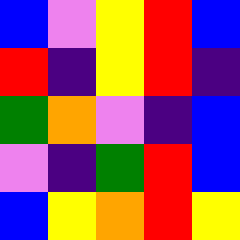[["blue", "violet", "yellow", "red", "blue"], ["red", "indigo", "yellow", "red", "indigo"], ["green", "orange", "violet", "indigo", "blue"], ["violet", "indigo", "green", "red", "blue"], ["blue", "yellow", "orange", "red", "yellow"]]